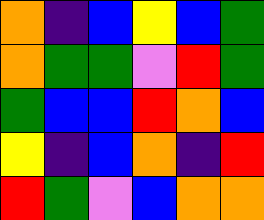[["orange", "indigo", "blue", "yellow", "blue", "green"], ["orange", "green", "green", "violet", "red", "green"], ["green", "blue", "blue", "red", "orange", "blue"], ["yellow", "indigo", "blue", "orange", "indigo", "red"], ["red", "green", "violet", "blue", "orange", "orange"]]